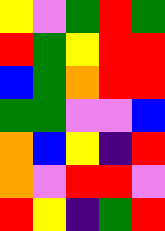[["yellow", "violet", "green", "red", "green"], ["red", "green", "yellow", "red", "red"], ["blue", "green", "orange", "red", "red"], ["green", "green", "violet", "violet", "blue"], ["orange", "blue", "yellow", "indigo", "red"], ["orange", "violet", "red", "red", "violet"], ["red", "yellow", "indigo", "green", "red"]]